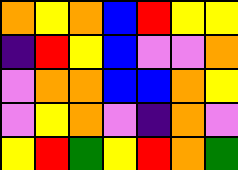[["orange", "yellow", "orange", "blue", "red", "yellow", "yellow"], ["indigo", "red", "yellow", "blue", "violet", "violet", "orange"], ["violet", "orange", "orange", "blue", "blue", "orange", "yellow"], ["violet", "yellow", "orange", "violet", "indigo", "orange", "violet"], ["yellow", "red", "green", "yellow", "red", "orange", "green"]]